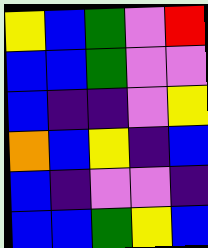[["yellow", "blue", "green", "violet", "red"], ["blue", "blue", "green", "violet", "violet"], ["blue", "indigo", "indigo", "violet", "yellow"], ["orange", "blue", "yellow", "indigo", "blue"], ["blue", "indigo", "violet", "violet", "indigo"], ["blue", "blue", "green", "yellow", "blue"]]